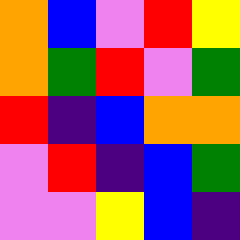[["orange", "blue", "violet", "red", "yellow"], ["orange", "green", "red", "violet", "green"], ["red", "indigo", "blue", "orange", "orange"], ["violet", "red", "indigo", "blue", "green"], ["violet", "violet", "yellow", "blue", "indigo"]]